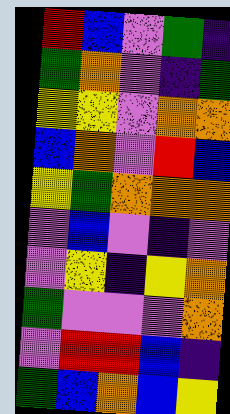[["red", "blue", "violet", "green", "indigo"], ["green", "orange", "violet", "indigo", "green"], ["yellow", "yellow", "violet", "orange", "orange"], ["blue", "orange", "violet", "red", "blue"], ["yellow", "green", "orange", "orange", "orange"], ["violet", "blue", "violet", "indigo", "violet"], ["violet", "yellow", "indigo", "yellow", "orange"], ["green", "violet", "violet", "violet", "orange"], ["violet", "red", "red", "blue", "indigo"], ["green", "blue", "orange", "blue", "yellow"]]